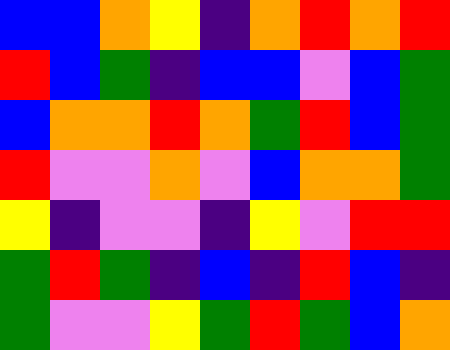[["blue", "blue", "orange", "yellow", "indigo", "orange", "red", "orange", "red"], ["red", "blue", "green", "indigo", "blue", "blue", "violet", "blue", "green"], ["blue", "orange", "orange", "red", "orange", "green", "red", "blue", "green"], ["red", "violet", "violet", "orange", "violet", "blue", "orange", "orange", "green"], ["yellow", "indigo", "violet", "violet", "indigo", "yellow", "violet", "red", "red"], ["green", "red", "green", "indigo", "blue", "indigo", "red", "blue", "indigo"], ["green", "violet", "violet", "yellow", "green", "red", "green", "blue", "orange"]]